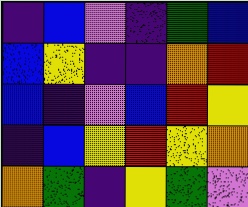[["indigo", "blue", "violet", "indigo", "green", "blue"], ["blue", "yellow", "indigo", "indigo", "orange", "red"], ["blue", "indigo", "violet", "blue", "red", "yellow"], ["indigo", "blue", "yellow", "red", "yellow", "orange"], ["orange", "green", "indigo", "yellow", "green", "violet"]]